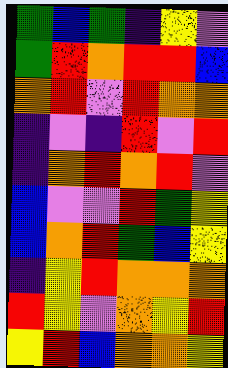[["green", "blue", "green", "indigo", "yellow", "violet"], ["green", "red", "orange", "red", "red", "blue"], ["orange", "red", "violet", "red", "orange", "orange"], ["indigo", "violet", "indigo", "red", "violet", "red"], ["indigo", "orange", "red", "orange", "red", "violet"], ["blue", "violet", "violet", "red", "green", "yellow"], ["blue", "orange", "red", "green", "blue", "yellow"], ["indigo", "yellow", "red", "orange", "orange", "orange"], ["red", "yellow", "violet", "orange", "yellow", "red"], ["yellow", "red", "blue", "orange", "orange", "yellow"]]